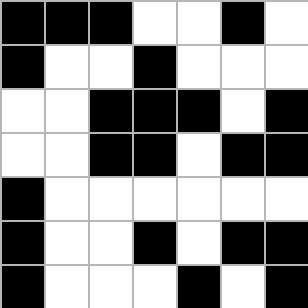[["black", "black", "black", "white", "white", "black", "white"], ["black", "white", "white", "black", "white", "white", "white"], ["white", "white", "black", "black", "black", "white", "black"], ["white", "white", "black", "black", "white", "black", "black"], ["black", "white", "white", "white", "white", "white", "white"], ["black", "white", "white", "black", "white", "black", "black"], ["black", "white", "white", "white", "black", "white", "black"]]